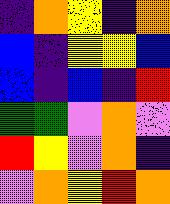[["indigo", "orange", "yellow", "indigo", "orange"], ["blue", "indigo", "yellow", "yellow", "blue"], ["blue", "indigo", "blue", "indigo", "red"], ["green", "green", "violet", "orange", "violet"], ["red", "yellow", "violet", "orange", "indigo"], ["violet", "orange", "yellow", "red", "orange"]]